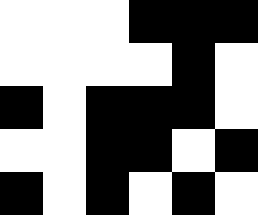[["white", "white", "white", "black", "black", "black"], ["white", "white", "white", "white", "black", "white"], ["black", "white", "black", "black", "black", "white"], ["white", "white", "black", "black", "white", "black"], ["black", "white", "black", "white", "black", "white"]]